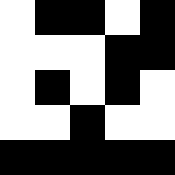[["white", "black", "black", "white", "black"], ["white", "white", "white", "black", "black"], ["white", "black", "white", "black", "white"], ["white", "white", "black", "white", "white"], ["black", "black", "black", "black", "black"]]